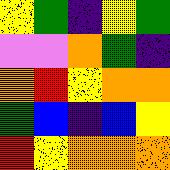[["yellow", "green", "indigo", "yellow", "green"], ["violet", "violet", "orange", "green", "indigo"], ["orange", "red", "yellow", "orange", "orange"], ["green", "blue", "indigo", "blue", "yellow"], ["red", "yellow", "orange", "orange", "orange"]]